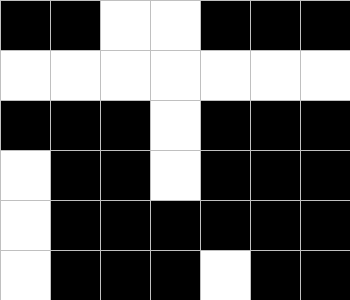[["black", "black", "white", "white", "black", "black", "black"], ["white", "white", "white", "white", "white", "white", "white"], ["black", "black", "black", "white", "black", "black", "black"], ["white", "black", "black", "white", "black", "black", "black"], ["white", "black", "black", "black", "black", "black", "black"], ["white", "black", "black", "black", "white", "black", "black"]]